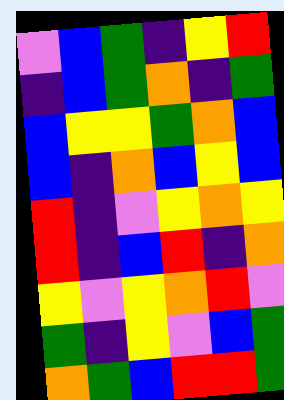[["violet", "blue", "green", "indigo", "yellow", "red"], ["indigo", "blue", "green", "orange", "indigo", "green"], ["blue", "yellow", "yellow", "green", "orange", "blue"], ["blue", "indigo", "orange", "blue", "yellow", "blue"], ["red", "indigo", "violet", "yellow", "orange", "yellow"], ["red", "indigo", "blue", "red", "indigo", "orange"], ["yellow", "violet", "yellow", "orange", "red", "violet"], ["green", "indigo", "yellow", "violet", "blue", "green"], ["orange", "green", "blue", "red", "red", "green"]]